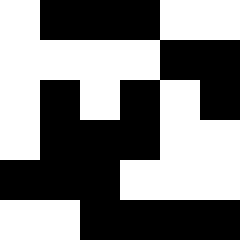[["white", "black", "black", "black", "white", "white"], ["white", "white", "white", "white", "black", "black"], ["white", "black", "white", "black", "white", "black"], ["white", "black", "black", "black", "white", "white"], ["black", "black", "black", "white", "white", "white"], ["white", "white", "black", "black", "black", "black"]]